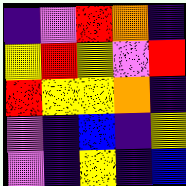[["indigo", "violet", "red", "orange", "indigo"], ["yellow", "red", "yellow", "violet", "red"], ["red", "yellow", "yellow", "orange", "indigo"], ["violet", "indigo", "blue", "indigo", "yellow"], ["violet", "indigo", "yellow", "indigo", "blue"]]